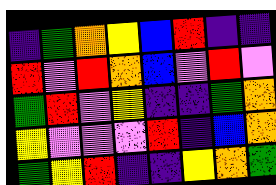[["indigo", "green", "orange", "yellow", "blue", "red", "indigo", "indigo"], ["red", "violet", "red", "orange", "blue", "violet", "red", "violet"], ["green", "red", "violet", "yellow", "indigo", "indigo", "green", "orange"], ["yellow", "violet", "violet", "violet", "red", "indigo", "blue", "orange"], ["green", "yellow", "red", "indigo", "indigo", "yellow", "orange", "green"]]